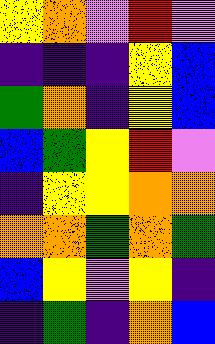[["yellow", "orange", "violet", "red", "violet"], ["indigo", "indigo", "indigo", "yellow", "blue"], ["green", "orange", "indigo", "yellow", "blue"], ["blue", "green", "yellow", "red", "violet"], ["indigo", "yellow", "yellow", "orange", "orange"], ["orange", "orange", "green", "orange", "green"], ["blue", "yellow", "violet", "yellow", "indigo"], ["indigo", "green", "indigo", "orange", "blue"]]